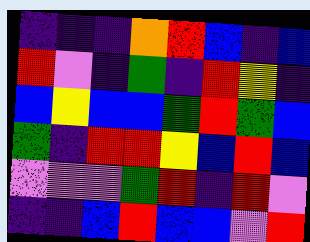[["indigo", "indigo", "indigo", "orange", "red", "blue", "indigo", "blue"], ["red", "violet", "indigo", "green", "indigo", "red", "yellow", "indigo"], ["blue", "yellow", "blue", "blue", "green", "red", "green", "blue"], ["green", "indigo", "red", "red", "yellow", "blue", "red", "blue"], ["violet", "violet", "violet", "green", "red", "indigo", "red", "violet"], ["indigo", "indigo", "blue", "red", "blue", "blue", "violet", "red"]]